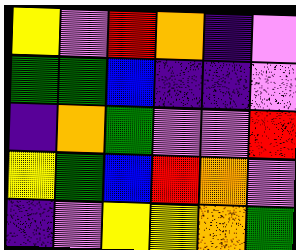[["yellow", "violet", "red", "orange", "indigo", "violet"], ["green", "green", "blue", "indigo", "indigo", "violet"], ["indigo", "orange", "green", "violet", "violet", "red"], ["yellow", "green", "blue", "red", "orange", "violet"], ["indigo", "violet", "yellow", "yellow", "orange", "green"]]